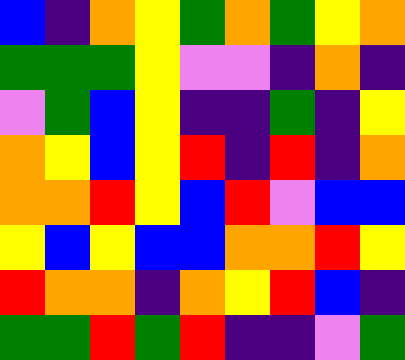[["blue", "indigo", "orange", "yellow", "green", "orange", "green", "yellow", "orange"], ["green", "green", "green", "yellow", "violet", "violet", "indigo", "orange", "indigo"], ["violet", "green", "blue", "yellow", "indigo", "indigo", "green", "indigo", "yellow"], ["orange", "yellow", "blue", "yellow", "red", "indigo", "red", "indigo", "orange"], ["orange", "orange", "red", "yellow", "blue", "red", "violet", "blue", "blue"], ["yellow", "blue", "yellow", "blue", "blue", "orange", "orange", "red", "yellow"], ["red", "orange", "orange", "indigo", "orange", "yellow", "red", "blue", "indigo"], ["green", "green", "red", "green", "red", "indigo", "indigo", "violet", "green"]]